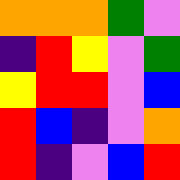[["orange", "orange", "orange", "green", "violet"], ["indigo", "red", "yellow", "violet", "green"], ["yellow", "red", "red", "violet", "blue"], ["red", "blue", "indigo", "violet", "orange"], ["red", "indigo", "violet", "blue", "red"]]